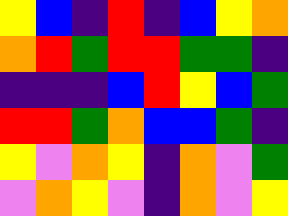[["yellow", "blue", "indigo", "red", "indigo", "blue", "yellow", "orange"], ["orange", "red", "green", "red", "red", "green", "green", "indigo"], ["indigo", "indigo", "indigo", "blue", "red", "yellow", "blue", "green"], ["red", "red", "green", "orange", "blue", "blue", "green", "indigo"], ["yellow", "violet", "orange", "yellow", "indigo", "orange", "violet", "green"], ["violet", "orange", "yellow", "violet", "indigo", "orange", "violet", "yellow"]]